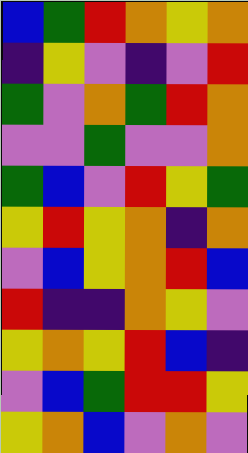[["blue", "green", "red", "orange", "yellow", "orange"], ["indigo", "yellow", "violet", "indigo", "violet", "red"], ["green", "violet", "orange", "green", "red", "orange"], ["violet", "violet", "green", "violet", "violet", "orange"], ["green", "blue", "violet", "red", "yellow", "green"], ["yellow", "red", "yellow", "orange", "indigo", "orange"], ["violet", "blue", "yellow", "orange", "red", "blue"], ["red", "indigo", "indigo", "orange", "yellow", "violet"], ["yellow", "orange", "yellow", "red", "blue", "indigo"], ["violet", "blue", "green", "red", "red", "yellow"], ["yellow", "orange", "blue", "violet", "orange", "violet"]]